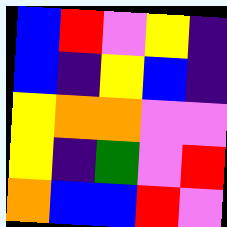[["blue", "red", "violet", "yellow", "indigo"], ["blue", "indigo", "yellow", "blue", "indigo"], ["yellow", "orange", "orange", "violet", "violet"], ["yellow", "indigo", "green", "violet", "red"], ["orange", "blue", "blue", "red", "violet"]]